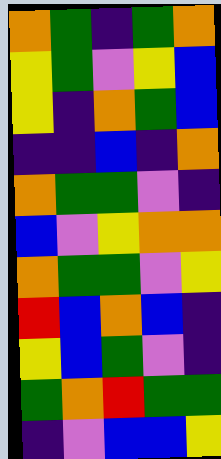[["orange", "green", "indigo", "green", "orange"], ["yellow", "green", "violet", "yellow", "blue"], ["yellow", "indigo", "orange", "green", "blue"], ["indigo", "indigo", "blue", "indigo", "orange"], ["orange", "green", "green", "violet", "indigo"], ["blue", "violet", "yellow", "orange", "orange"], ["orange", "green", "green", "violet", "yellow"], ["red", "blue", "orange", "blue", "indigo"], ["yellow", "blue", "green", "violet", "indigo"], ["green", "orange", "red", "green", "green"], ["indigo", "violet", "blue", "blue", "yellow"]]